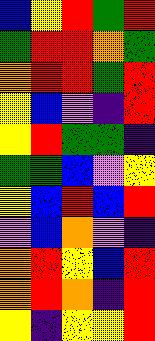[["blue", "yellow", "red", "green", "red"], ["green", "red", "red", "orange", "green"], ["orange", "red", "red", "green", "red"], ["yellow", "blue", "violet", "indigo", "red"], ["yellow", "red", "green", "green", "indigo"], ["green", "green", "blue", "violet", "yellow"], ["yellow", "blue", "red", "blue", "red"], ["violet", "blue", "orange", "violet", "indigo"], ["orange", "red", "yellow", "blue", "red"], ["orange", "red", "orange", "indigo", "red"], ["yellow", "indigo", "yellow", "yellow", "red"]]